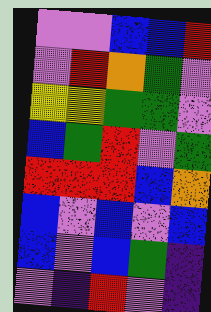[["violet", "violet", "blue", "blue", "red"], ["violet", "red", "orange", "green", "violet"], ["yellow", "yellow", "green", "green", "violet"], ["blue", "green", "red", "violet", "green"], ["red", "red", "red", "blue", "orange"], ["blue", "violet", "blue", "violet", "blue"], ["blue", "violet", "blue", "green", "indigo"], ["violet", "indigo", "red", "violet", "indigo"]]